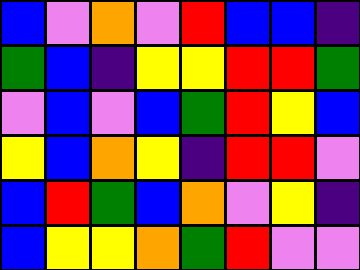[["blue", "violet", "orange", "violet", "red", "blue", "blue", "indigo"], ["green", "blue", "indigo", "yellow", "yellow", "red", "red", "green"], ["violet", "blue", "violet", "blue", "green", "red", "yellow", "blue"], ["yellow", "blue", "orange", "yellow", "indigo", "red", "red", "violet"], ["blue", "red", "green", "blue", "orange", "violet", "yellow", "indigo"], ["blue", "yellow", "yellow", "orange", "green", "red", "violet", "violet"]]